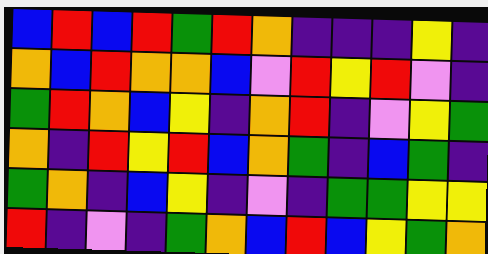[["blue", "red", "blue", "red", "green", "red", "orange", "indigo", "indigo", "indigo", "yellow", "indigo"], ["orange", "blue", "red", "orange", "orange", "blue", "violet", "red", "yellow", "red", "violet", "indigo"], ["green", "red", "orange", "blue", "yellow", "indigo", "orange", "red", "indigo", "violet", "yellow", "green"], ["orange", "indigo", "red", "yellow", "red", "blue", "orange", "green", "indigo", "blue", "green", "indigo"], ["green", "orange", "indigo", "blue", "yellow", "indigo", "violet", "indigo", "green", "green", "yellow", "yellow"], ["red", "indigo", "violet", "indigo", "green", "orange", "blue", "red", "blue", "yellow", "green", "orange"]]